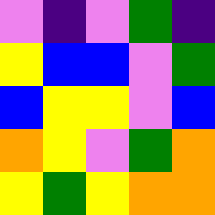[["violet", "indigo", "violet", "green", "indigo"], ["yellow", "blue", "blue", "violet", "green"], ["blue", "yellow", "yellow", "violet", "blue"], ["orange", "yellow", "violet", "green", "orange"], ["yellow", "green", "yellow", "orange", "orange"]]